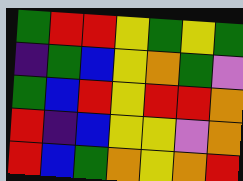[["green", "red", "red", "yellow", "green", "yellow", "green"], ["indigo", "green", "blue", "yellow", "orange", "green", "violet"], ["green", "blue", "red", "yellow", "red", "red", "orange"], ["red", "indigo", "blue", "yellow", "yellow", "violet", "orange"], ["red", "blue", "green", "orange", "yellow", "orange", "red"]]